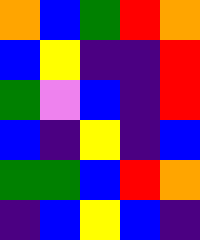[["orange", "blue", "green", "red", "orange"], ["blue", "yellow", "indigo", "indigo", "red"], ["green", "violet", "blue", "indigo", "red"], ["blue", "indigo", "yellow", "indigo", "blue"], ["green", "green", "blue", "red", "orange"], ["indigo", "blue", "yellow", "blue", "indigo"]]